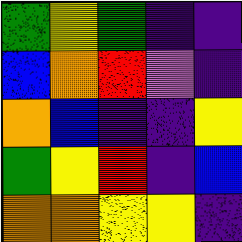[["green", "yellow", "green", "indigo", "indigo"], ["blue", "orange", "red", "violet", "indigo"], ["orange", "blue", "indigo", "indigo", "yellow"], ["green", "yellow", "red", "indigo", "blue"], ["orange", "orange", "yellow", "yellow", "indigo"]]